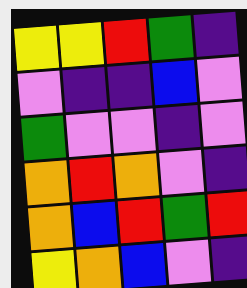[["yellow", "yellow", "red", "green", "indigo"], ["violet", "indigo", "indigo", "blue", "violet"], ["green", "violet", "violet", "indigo", "violet"], ["orange", "red", "orange", "violet", "indigo"], ["orange", "blue", "red", "green", "red"], ["yellow", "orange", "blue", "violet", "indigo"]]